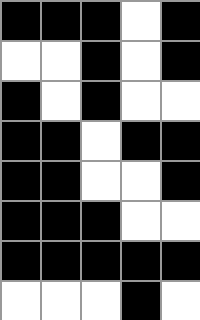[["black", "black", "black", "white", "black"], ["white", "white", "black", "white", "black"], ["black", "white", "black", "white", "white"], ["black", "black", "white", "black", "black"], ["black", "black", "white", "white", "black"], ["black", "black", "black", "white", "white"], ["black", "black", "black", "black", "black"], ["white", "white", "white", "black", "white"]]